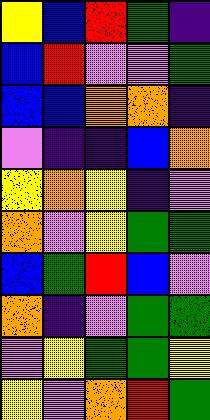[["yellow", "blue", "red", "green", "indigo"], ["blue", "red", "violet", "violet", "green"], ["blue", "blue", "orange", "orange", "indigo"], ["violet", "indigo", "indigo", "blue", "orange"], ["yellow", "orange", "yellow", "indigo", "violet"], ["orange", "violet", "yellow", "green", "green"], ["blue", "green", "red", "blue", "violet"], ["orange", "indigo", "violet", "green", "green"], ["violet", "yellow", "green", "green", "yellow"], ["yellow", "violet", "orange", "red", "green"]]